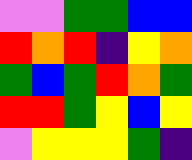[["violet", "violet", "green", "green", "blue", "blue"], ["red", "orange", "red", "indigo", "yellow", "orange"], ["green", "blue", "green", "red", "orange", "green"], ["red", "red", "green", "yellow", "blue", "yellow"], ["violet", "yellow", "yellow", "yellow", "green", "indigo"]]